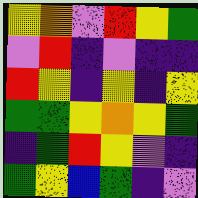[["yellow", "orange", "violet", "red", "yellow", "green"], ["violet", "red", "indigo", "violet", "indigo", "indigo"], ["red", "yellow", "indigo", "yellow", "indigo", "yellow"], ["green", "green", "yellow", "orange", "yellow", "green"], ["indigo", "green", "red", "yellow", "violet", "indigo"], ["green", "yellow", "blue", "green", "indigo", "violet"]]